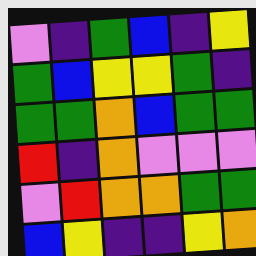[["violet", "indigo", "green", "blue", "indigo", "yellow"], ["green", "blue", "yellow", "yellow", "green", "indigo"], ["green", "green", "orange", "blue", "green", "green"], ["red", "indigo", "orange", "violet", "violet", "violet"], ["violet", "red", "orange", "orange", "green", "green"], ["blue", "yellow", "indigo", "indigo", "yellow", "orange"]]